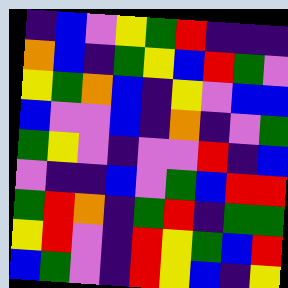[["indigo", "blue", "violet", "yellow", "green", "red", "indigo", "indigo", "indigo"], ["orange", "blue", "indigo", "green", "yellow", "blue", "red", "green", "violet"], ["yellow", "green", "orange", "blue", "indigo", "yellow", "violet", "blue", "blue"], ["blue", "violet", "violet", "blue", "indigo", "orange", "indigo", "violet", "green"], ["green", "yellow", "violet", "indigo", "violet", "violet", "red", "indigo", "blue"], ["violet", "indigo", "indigo", "blue", "violet", "green", "blue", "red", "red"], ["green", "red", "orange", "indigo", "green", "red", "indigo", "green", "green"], ["yellow", "red", "violet", "indigo", "red", "yellow", "green", "blue", "red"], ["blue", "green", "violet", "indigo", "red", "yellow", "blue", "indigo", "yellow"]]